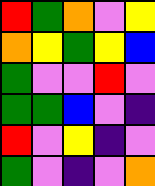[["red", "green", "orange", "violet", "yellow"], ["orange", "yellow", "green", "yellow", "blue"], ["green", "violet", "violet", "red", "violet"], ["green", "green", "blue", "violet", "indigo"], ["red", "violet", "yellow", "indigo", "violet"], ["green", "violet", "indigo", "violet", "orange"]]